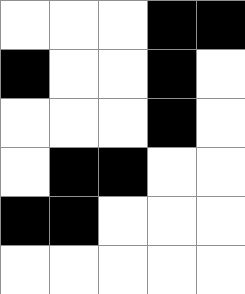[["white", "white", "white", "black", "black"], ["black", "white", "white", "black", "white"], ["white", "white", "white", "black", "white"], ["white", "black", "black", "white", "white"], ["black", "black", "white", "white", "white"], ["white", "white", "white", "white", "white"]]